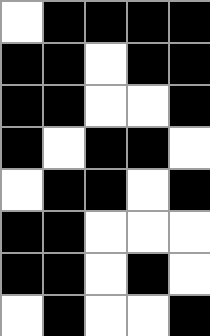[["white", "black", "black", "black", "black"], ["black", "black", "white", "black", "black"], ["black", "black", "white", "white", "black"], ["black", "white", "black", "black", "white"], ["white", "black", "black", "white", "black"], ["black", "black", "white", "white", "white"], ["black", "black", "white", "black", "white"], ["white", "black", "white", "white", "black"]]